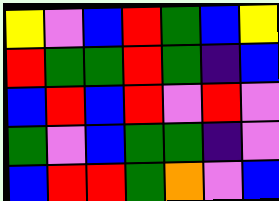[["yellow", "violet", "blue", "red", "green", "blue", "yellow"], ["red", "green", "green", "red", "green", "indigo", "blue"], ["blue", "red", "blue", "red", "violet", "red", "violet"], ["green", "violet", "blue", "green", "green", "indigo", "violet"], ["blue", "red", "red", "green", "orange", "violet", "blue"]]